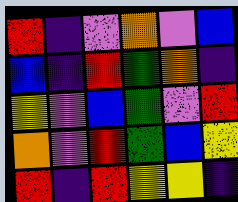[["red", "indigo", "violet", "orange", "violet", "blue"], ["blue", "indigo", "red", "green", "orange", "indigo"], ["yellow", "violet", "blue", "green", "violet", "red"], ["orange", "violet", "red", "green", "blue", "yellow"], ["red", "indigo", "red", "yellow", "yellow", "indigo"]]